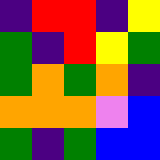[["indigo", "red", "red", "indigo", "yellow"], ["green", "indigo", "red", "yellow", "green"], ["green", "orange", "green", "orange", "indigo"], ["orange", "orange", "orange", "violet", "blue"], ["green", "indigo", "green", "blue", "blue"]]